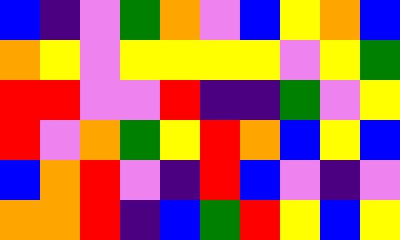[["blue", "indigo", "violet", "green", "orange", "violet", "blue", "yellow", "orange", "blue"], ["orange", "yellow", "violet", "yellow", "yellow", "yellow", "yellow", "violet", "yellow", "green"], ["red", "red", "violet", "violet", "red", "indigo", "indigo", "green", "violet", "yellow"], ["red", "violet", "orange", "green", "yellow", "red", "orange", "blue", "yellow", "blue"], ["blue", "orange", "red", "violet", "indigo", "red", "blue", "violet", "indigo", "violet"], ["orange", "orange", "red", "indigo", "blue", "green", "red", "yellow", "blue", "yellow"]]